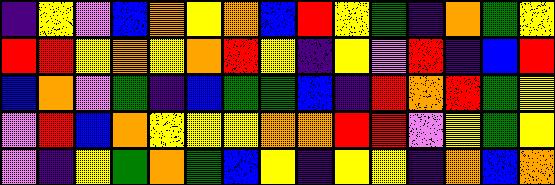[["indigo", "yellow", "violet", "blue", "orange", "yellow", "orange", "blue", "red", "yellow", "green", "indigo", "orange", "green", "yellow"], ["red", "red", "yellow", "orange", "yellow", "orange", "red", "yellow", "indigo", "yellow", "violet", "red", "indigo", "blue", "red"], ["blue", "orange", "violet", "green", "indigo", "blue", "green", "green", "blue", "indigo", "red", "orange", "red", "green", "yellow"], ["violet", "red", "blue", "orange", "yellow", "yellow", "yellow", "orange", "orange", "red", "red", "violet", "yellow", "green", "yellow"], ["violet", "indigo", "yellow", "green", "orange", "green", "blue", "yellow", "indigo", "yellow", "yellow", "indigo", "orange", "blue", "orange"]]